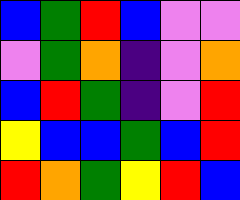[["blue", "green", "red", "blue", "violet", "violet"], ["violet", "green", "orange", "indigo", "violet", "orange"], ["blue", "red", "green", "indigo", "violet", "red"], ["yellow", "blue", "blue", "green", "blue", "red"], ["red", "orange", "green", "yellow", "red", "blue"]]